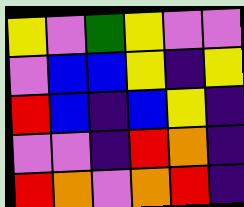[["yellow", "violet", "green", "yellow", "violet", "violet"], ["violet", "blue", "blue", "yellow", "indigo", "yellow"], ["red", "blue", "indigo", "blue", "yellow", "indigo"], ["violet", "violet", "indigo", "red", "orange", "indigo"], ["red", "orange", "violet", "orange", "red", "indigo"]]